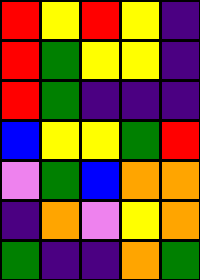[["red", "yellow", "red", "yellow", "indigo"], ["red", "green", "yellow", "yellow", "indigo"], ["red", "green", "indigo", "indigo", "indigo"], ["blue", "yellow", "yellow", "green", "red"], ["violet", "green", "blue", "orange", "orange"], ["indigo", "orange", "violet", "yellow", "orange"], ["green", "indigo", "indigo", "orange", "green"]]